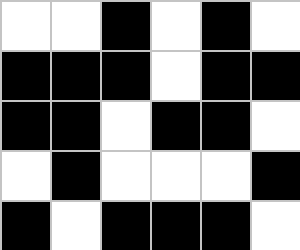[["white", "white", "black", "white", "black", "white"], ["black", "black", "black", "white", "black", "black"], ["black", "black", "white", "black", "black", "white"], ["white", "black", "white", "white", "white", "black"], ["black", "white", "black", "black", "black", "white"]]